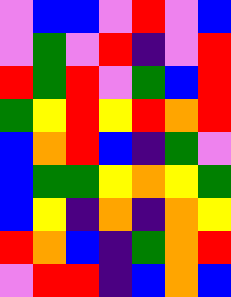[["violet", "blue", "blue", "violet", "red", "violet", "blue"], ["violet", "green", "violet", "red", "indigo", "violet", "red"], ["red", "green", "red", "violet", "green", "blue", "red"], ["green", "yellow", "red", "yellow", "red", "orange", "red"], ["blue", "orange", "red", "blue", "indigo", "green", "violet"], ["blue", "green", "green", "yellow", "orange", "yellow", "green"], ["blue", "yellow", "indigo", "orange", "indigo", "orange", "yellow"], ["red", "orange", "blue", "indigo", "green", "orange", "red"], ["violet", "red", "red", "indigo", "blue", "orange", "blue"]]